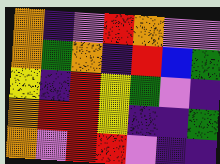[["orange", "indigo", "violet", "red", "orange", "violet", "violet"], ["orange", "green", "orange", "indigo", "red", "blue", "green"], ["yellow", "indigo", "red", "yellow", "green", "violet", "indigo"], ["orange", "red", "red", "yellow", "indigo", "indigo", "green"], ["orange", "violet", "red", "red", "violet", "indigo", "indigo"]]